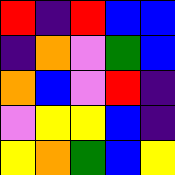[["red", "indigo", "red", "blue", "blue"], ["indigo", "orange", "violet", "green", "blue"], ["orange", "blue", "violet", "red", "indigo"], ["violet", "yellow", "yellow", "blue", "indigo"], ["yellow", "orange", "green", "blue", "yellow"]]